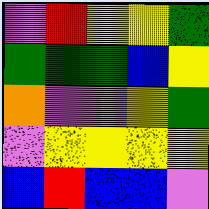[["violet", "red", "yellow", "yellow", "green"], ["green", "green", "green", "blue", "yellow"], ["orange", "violet", "violet", "yellow", "green"], ["violet", "yellow", "yellow", "yellow", "yellow"], ["blue", "red", "blue", "blue", "violet"]]